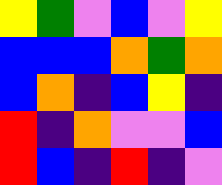[["yellow", "green", "violet", "blue", "violet", "yellow"], ["blue", "blue", "blue", "orange", "green", "orange"], ["blue", "orange", "indigo", "blue", "yellow", "indigo"], ["red", "indigo", "orange", "violet", "violet", "blue"], ["red", "blue", "indigo", "red", "indigo", "violet"]]